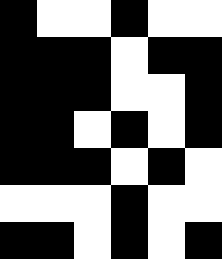[["black", "white", "white", "black", "white", "white"], ["black", "black", "black", "white", "black", "black"], ["black", "black", "black", "white", "white", "black"], ["black", "black", "white", "black", "white", "black"], ["black", "black", "black", "white", "black", "white"], ["white", "white", "white", "black", "white", "white"], ["black", "black", "white", "black", "white", "black"]]